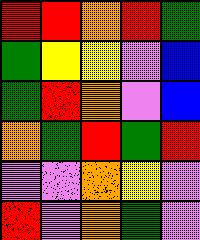[["red", "red", "orange", "red", "green"], ["green", "yellow", "yellow", "violet", "blue"], ["green", "red", "orange", "violet", "blue"], ["orange", "green", "red", "green", "red"], ["violet", "violet", "orange", "yellow", "violet"], ["red", "violet", "orange", "green", "violet"]]